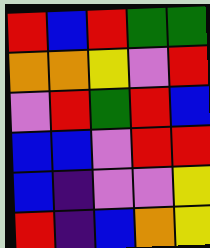[["red", "blue", "red", "green", "green"], ["orange", "orange", "yellow", "violet", "red"], ["violet", "red", "green", "red", "blue"], ["blue", "blue", "violet", "red", "red"], ["blue", "indigo", "violet", "violet", "yellow"], ["red", "indigo", "blue", "orange", "yellow"]]